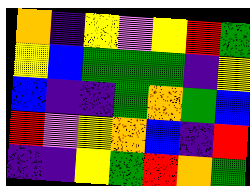[["orange", "indigo", "yellow", "violet", "yellow", "red", "green"], ["yellow", "blue", "green", "green", "green", "indigo", "yellow"], ["blue", "indigo", "indigo", "green", "orange", "green", "blue"], ["red", "violet", "yellow", "orange", "blue", "indigo", "red"], ["indigo", "indigo", "yellow", "green", "red", "orange", "green"]]